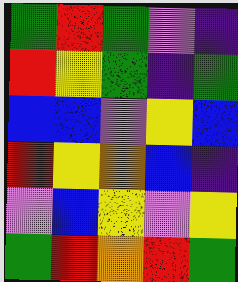[["green", "red", "green", "violet", "indigo"], ["red", "yellow", "green", "indigo", "green"], ["blue", "blue", "violet", "yellow", "blue"], ["red", "yellow", "orange", "blue", "indigo"], ["violet", "blue", "yellow", "violet", "yellow"], ["green", "red", "orange", "red", "green"]]